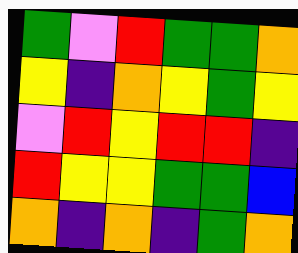[["green", "violet", "red", "green", "green", "orange"], ["yellow", "indigo", "orange", "yellow", "green", "yellow"], ["violet", "red", "yellow", "red", "red", "indigo"], ["red", "yellow", "yellow", "green", "green", "blue"], ["orange", "indigo", "orange", "indigo", "green", "orange"]]